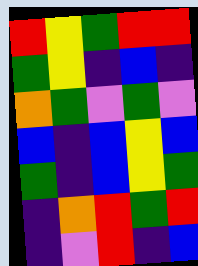[["red", "yellow", "green", "red", "red"], ["green", "yellow", "indigo", "blue", "indigo"], ["orange", "green", "violet", "green", "violet"], ["blue", "indigo", "blue", "yellow", "blue"], ["green", "indigo", "blue", "yellow", "green"], ["indigo", "orange", "red", "green", "red"], ["indigo", "violet", "red", "indigo", "blue"]]